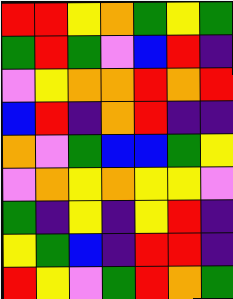[["red", "red", "yellow", "orange", "green", "yellow", "green"], ["green", "red", "green", "violet", "blue", "red", "indigo"], ["violet", "yellow", "orange", "orange", "red", "orange", "red"], ["blue", "red", "indigo", "orange", "red", "indigo", "indigo"], ["orange", "violet", "green", "blue", "blue", "green", "yellow"], ["violet", "orange", "yellow", "orange", "yellow", "yellow", "violet"], ["green", "indigo", "yellow", "indigo", "yellow", "red", "indigo"], ["yellow", "green", "blue", "indigo", "red", "red", "indigo"], ["red", "yellow", "violet", "green", "red", "orange", "green"]]